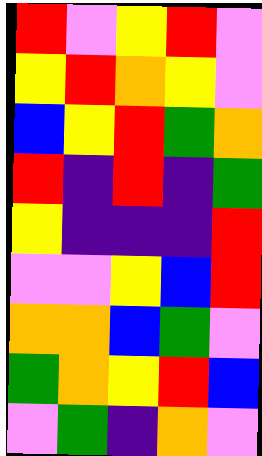[["red", "violet", "yellow", "red", "violet"], ["yellow", "red", "orange", "yellow", "violet"], ["blue", "yellow", "red", "green", "orange"], ["red", "indigo", "red", "indigo", "green"], ["yellow", "indigo", "indigo", "indigo", "red"], ["violet", "violet", "yellow", "blue", "red"], ["orange", "orange", "blue", "green", "violet"], ["green", "orange", "yellow", "red", "blue"], ["violet", "green", "indigo", "orange", "violet"]]